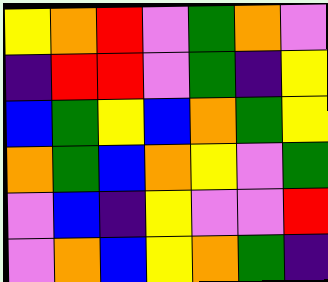[["yellow", "orange", "red", "violet", "green", "orange", "violet"], ["indigo", "red", "red", "violet", "green", "indigo", "yellow"], ["blue", "green", "yellow", "blue", "orange", "green", "yellow"], ["orange", "green", "blue", "orange", "yellow", "violet", "green"], ["violet", "blue", "indigo", "yellow", "violet", "violet", "red"], ["violet", "orange", "blue", "yellow", "orange", "green", "indigo"]]